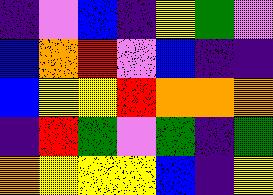[["indigo", "violet", "blue", "indigo", "yellow", "green", "violet"], ["blue", "orange", "red", "violet", "blue", "indigo", "indigo"], ["blue", "yellow", "yellow", "red", "orange", "orange", "orange"], ["indigo", "red", "green", "violet", "green", "indigo", "green"], ["orange", "yellow", "yellow", "yellow", "blue", "indigo", "yellow"]]